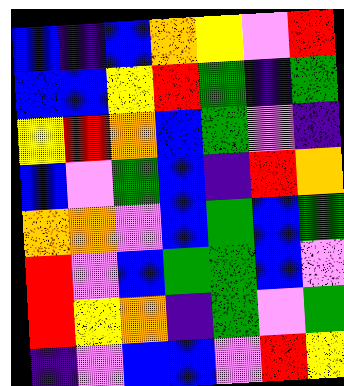[["blue", "indigo", "blue", "orange", "yellow", "violet", "red"], ["blue", "blue", "yellow", "red", "green", "indigo", "green"], ["yellow", "red", "orange", "blue", "green", "violet", "indigo"], ["blue", "violet", "green", "blue", "indigo", "red", "orange"], ["orange", "orange", "violet", "blue", "green", "blue", "green"], ["red", "violet", "blue", "green", "green", "blue", "violet"], ["red", "yellow", "orange", "indigo", "green", "violet", "green"], ["indigo", "violet", "blue", "blue", "violet", "red", "yellow"]]